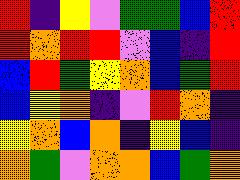[["red", "indigo", "yellow", "violet", "green", "green", "blue", "red"], ["red", "orange", "red", "red", "violet", "blue", "indigo", "red"], ["blue", "red", "green", "yellow", "orange", "blue", "green", "red"], ["blue", "yellow", "orange", "indigo", "violet", "red", "orange", "indigo"], ["yellow", "orange", "blue", "orange", "indigo", "yellow", "blue", "indigo"], ["orange", "green", "violet", "orange", "orange", "blue", "green", "orange"]]